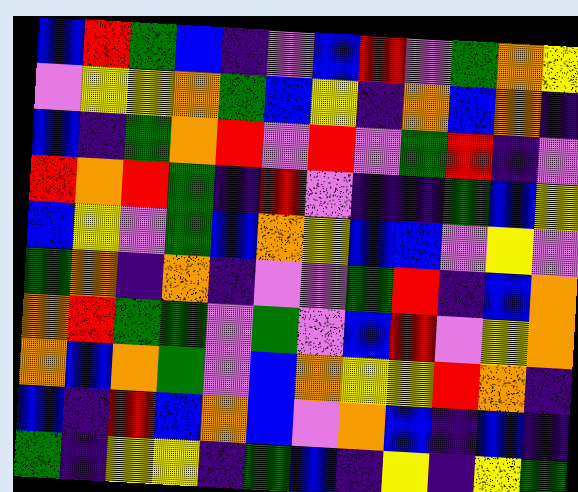[["blue", "red", "green", "blue", "indigo", "violet", "blue", "red", "violet", "green", "orange", "yellow"], ["violet", "yellow", "yellow", "orange", "green", "blue", "yellow", "indigo", "orange", "blue", "orange", "indigo"], ["blue", "indigo", "green", "orange", "red", "violet", "red", "violet", "green", "red", "indigo", "violet"], ["red", "orange", "red", "green", "indigo", "red", "violet", "indigo", "indigo", "green", "blue", "yellow"], ["blue", "yellow", "violet", "green", "blue", "orange", "yellow", "blue", "blue", "violet", "yellow", "violet"], ["green", "orange", "indigo", "orange", "indigo", "violet", "violet", "green", "red", "indigo", "blue", "orange"], ["orange", "red", "green", "green", "violet", "green", "violet", "blue", "red", "violet", "yellow", "orange"], ["orange", "blue", "orange", "green", "violet", "blue", "orange", "yellow", "yellow", "red", "orange", "indigo"], ["blue", "indigo", "red", "blue", "orange", "blue", "violet", "orange", "blue", "indigo", "blue", "indigo"], ["green", "indigo", "yellow", "yellow", "indigo", "green", "blue", "indigo", "yellow", "indigo", "yellow", "green"]]